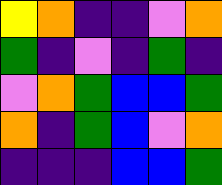[["yellow", "orange", "indigo", "indigo", "violet", "orange"], ["green", "indigo", "violet", "indigo", "green", "indigo"], ["violet", "orange", "green", "blue", "blue", "green"], ["orange", "indigo", "green", "blue", "violet", "orange"], ["indigo", "indigo", "indigo", "blue", "blue", "green"]]